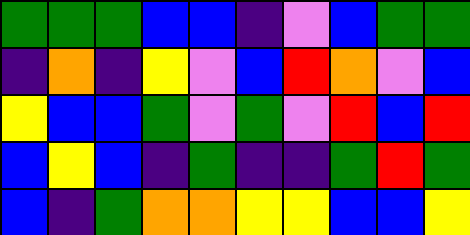[["green", "green", "green", "blue", "blue", "indigo", "violet", "blue", "green", "green"], ["indigo", "orange", "indigo", "yellow", "violet", "blue", "red", "orange", "violet", "blue"], ["yellow", "blue", "blue", "green", "violet", "green", "violet", "red", "blue", "red"], ["blue", "yellow", "blue", "indigo", "green", "indigo", "indigo", "green", "red", "green"], ["blue", "indigo", "green", "orange", "orange", "yellow", "yellow", "blue", "blue", "yellow"]]